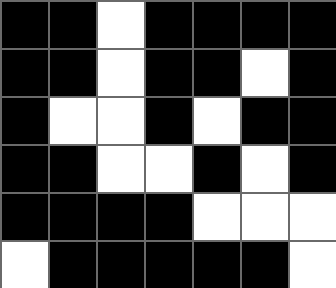[["black", "black", "white", "black", "black", "black", "black"], ["black", "black", "white", "black", "black", "white", "black"], ["black", "white", "white", "black", "white", "black", "black"], ["black", "black", "white", "white", "black", "white", "black"], ["black", "black", "black", "black", "white", "white", "white"], ["white", "black", "black", "black", "black", "black", "white"]]